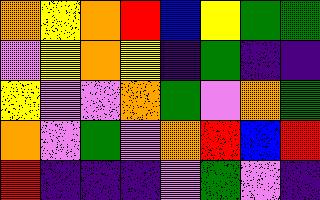[["orange", "yellow", "orange", "red", "blue", "yellow", "green", "green"], ["violet", "yellow", "orange", "yellow", "indigo", "green", "indigo", "indigo"], ["yellow", "violet", "violet", "orange", "green", "violet", "orange", "green"], ["orange", "violet", "green", "violet", "orange", "red", "blue", "red"], ["red", "indigo", "indigo", "indigo", "violet", "green", "violet", "indigo"]]